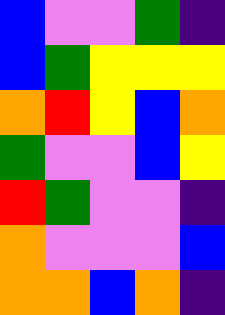[["blue", "violet", "violet", "green", "indigo"], ["blue", "green", "yellow", "yellow", "yellow"], ["orange", "red", "yellow", "blue", "orange"], ["green", "violet", "violet", "blue", "yellow"], ["red", "green", "violet", "violet", "indigo"], ["orange", "violet", "violet", "violet", "blue"], ["orange", "orange", "blue", "orange", "indigo"]]